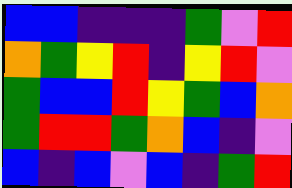[["blue", "blue", "indigo", "indigo", "indigo", "green", "violet", "red"], ["orange", "green", "yellow", "red", "indigo", "yellow", "red", "violet"], ["green", "blue", "blue", "red", "yellow", "green", "blue", "orange"], ["green", "red", "red", "green", "orange", "blue", "indigo", "violet"], ["blue", "indigo", "blue", "violet", "blue", "indigo", "green", "red"]]